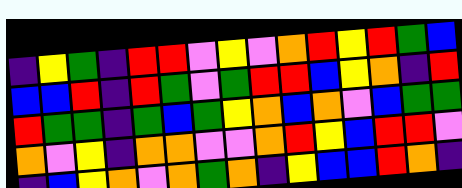[["indigo", "yellow", "green", "indigo", "red", "red", "violet", "yellow", "violet", "orange", "red", "yellow", "red", "green", "blue"], ["blue", "blue", "red", "indigo", "red", "green", "violet", "green", "red", "red", "blue", "yellow", "orange", "indigo", "red"], ["red", "green", "green", "indigo", "green", "blue", "green", "yellow", "orange", "blue", "orange", "violet", "blue", "green", "green"], ["orange", "violet", "yellow", "indigo", "orange", "orange", "violet", "violet", "orange", "red", "yellow", "blue", "red", "red", "violet"], ["indigo", "blue", "yellow", "orange", "violet", "orange", "green", "orange", "indigo", "yellow", "blue", "blue", "red", "orange", "indigo"]]